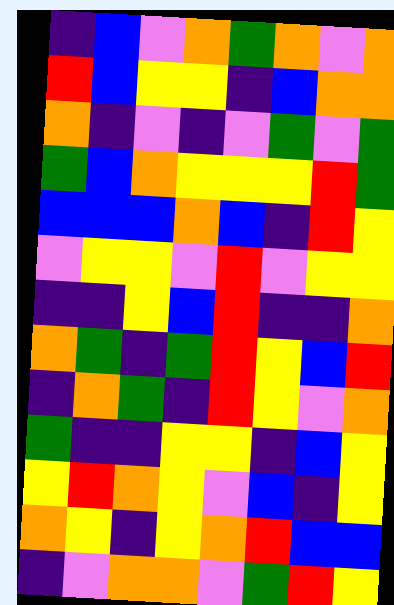[["indigo", "blue", "violet", "orange", "green", "orange", "violet", "orange"], ["red", "blue", "yellow", "yellow", "indigo", "blue", "orange", "orange"], ["orange", "indigo", "violet", "indigo", "violet", "green", "violet", "green"], ["green", "blue", "orange", "yellow", "yellow", "yellow", "red", "green"], ["blue", "blue", "blue", "orange", "blue", "indigo", "red", "yellow"], ["violet", "yellow", "yellow", "violet", "red", "violet", "yellow", "yellow"], ["indigo", "indigo", "yellow", "blue", "red", "indigo", "indigo", "orange"], ["orange", "green", "indigo", "green", "red", "yellow", "blue", "red"], ["indigo", "orange", "green", "indigo", "red", "yellow", "violet", "orange"], ["green", "indigo", "indigo", "yellow", "yellow", "indigo", "blue", "yellow"], ["yellow", "red", "orange", "yellow", "violet", "blue", "indigo", "yellow"], ["orange", "yellow", "indigo", "yellow", "orange", "red", "blue", "blue"], ["indigo", "violet", "orange", "orange", "violet", "green", "red", "yellow"]]